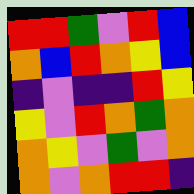[["red", "red", "green", "violet", "red", "blue"], ["orange", "blue", "red", "orange", "yellow", "blue"], ["indigo", "violet", "indigo", "indigo", "red", "yellow"], ["yellow", "violet", "red", "orange", "green", "orange"], ["orange", "yellow", "violet", "green", "violet", "orange"], ["orange", "violet", "orange", "red", "red", "indigo"]]